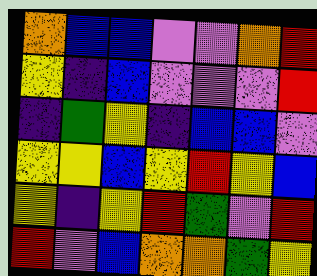[["orange", "blue", "blue", "violet", "violet", "orange", "red"], ["yellow", "indigo", "blue", "violet", "violet", "violet", "red"], ["indigo", "green", "yellow", "indigo", "blue", "blue", "violet"], ["yellow", "yellow", "blue", "yellow", "red", "yellow", "blue"], ["yellow", "indigo", "yellow", "red", "green", "violet", "red"], ["red", "violet", "blue", "orange", "orange", "green", "yellow"]]